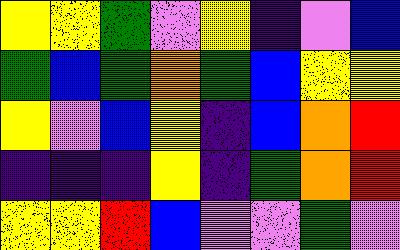[["yellow", "yellow", "green", "violet", "yellow", "indigo", "violet", "blue"], ["green", "blue", "green", "orange", "green", "blue", "yellow", "yellow"], ["yellow", "violet", "blue", "yellow", "indigo", "blue", "orange", "red"], ["indigo", "indigo", "indigo", "yellow", "indigo", "green", "orange", "red"], ["yellow", "yellow", "red", "blue", "violet", "violet", "green", "violet"]]